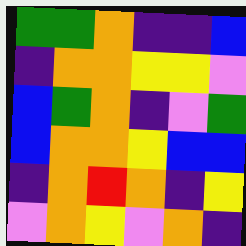[["green", "green", "orange", "indigo", "indigo", "blue"], ["indigo", "orange", "orange", "yellow", "yellow", "violet"], ["blue", "green", "orange", "indigo", "violet", "green"], ["blue", "orange", "orange", "yellow", "blue", "blue"], ["indigo", "orange", "red", "orange", "indigo", "yellow"], ["violet", "orange", "yellow", "violet", "orange", "indigo"]]